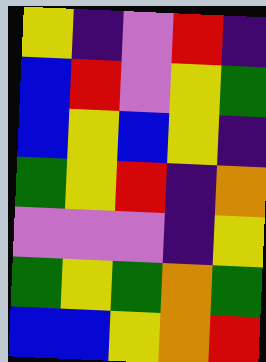[["yellow", "indigo", "violet", "red", "indigo"], ["blue", "red", "violet", "yellow", "green"], ["blue", "yellow", "blue", "yellow", "indigo"], ["green", "yellow", "red", "indigo", "orange"], ["violet", "violet", "violet", "indigo", "yellow"], ["green", "yellow", "green", "orange", "green"], ["blue", "blue", "yellow", "orange", "red"]]